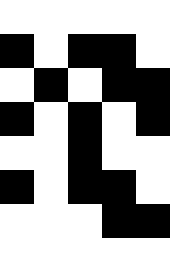[["white", "white", "white", "white", "white"], ["black", "white", "black", "black", "white"], ["white", "black", "white", "black", "black"], ["black", "white", "black", "white", "black"], ["white", "white", "black", "white", "white"], ["black", "white", "black", "black", "white"], ["white", "white", "white", "black", "black"], ["white", "white", "white", "white", "white"]]